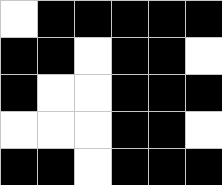[["white", "black", "black", "black", "black", "black"], ["black", "black", "white", "black", "black", "white"], ["black", "white", "white", "black", "black", "black"], ["white", "white", "white", "black", "black", "white"], ["black", "black", "white", "black", "black", "black"]]